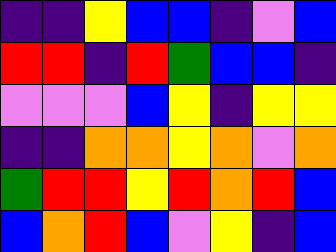[["indigo", "indigo", "yellow", "blue", "blue", "indigo", "violet", "blue"], ["red", "red", "indigo", "red", "green", "blue", "blue", "indigo"], ["violet", "violet", "violet", "blue", "yellow", "indigo", "yellow", "yellow"], ["indigo", "indigo", "orange", "orange", "yellow", "orange", "violet", "orange"], ["green", "red", "red", "yellow", "red", "orange", "red", "blue"], ["blue", "orange", "red", "blue", "violet", "yellow", "indigo", "blue"]]